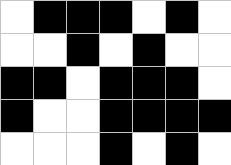[["white", "black", "black", "black", "white", "black", "white"], ["white", "white", "black", "white", "black", "white", "white"], ["black", "black", "white", "black", "black", "black", "white"], ["black", "white", "white", "black", "black", "black", "black"], ["white", "white", "white", "black", "white", "black", "white"]]